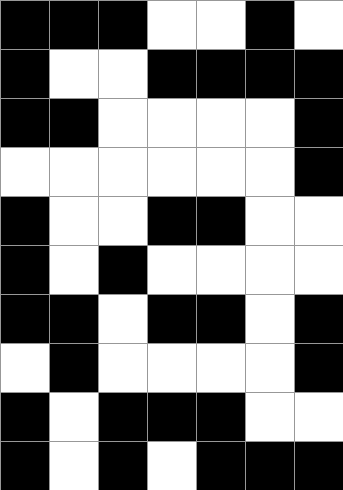[["black", "black", "black", "white", "white", "black", "white"], ["black", "white", "white", "black", "black", "black", "black"], ["black", "black", "white", "white", "white", "white", "black"], ["white", "white", "white", "white", "white", "white", "black"], ["black", "white", "white", "black", "black", "white", "white"], ["black", "white", "black", "white", "white", "white", "white"], ["black", "black", "white", "black", "black", "white", "black"], ["white", "black", "white", "white", "white", "white", "black"], ["black", "white", "black", "black", "black", "white", "white"], ["black", "white", "black", "white", "black", "black", "black"]]